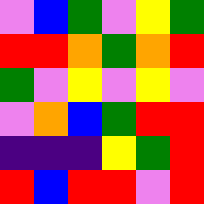[["violet", "blue", "green", "violet", "yellow", "green"], ["red", "red", "orange", "green", "orange", "red"], ["green", "violet", "yellow", "violet", "yellow", "violet"], ["violet", "orange", "blue", "green", "red", "red"], ["indigo", "indigo", "indigo", "yellow", "green", "red"], ["red", "blue", "red", "red", "violet", "red"]]